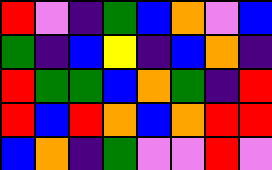[["red", "violet", "indigo", "green", "blue", "orange", "violet", "blue"], ["green", "indigo", "blue", "yellow", "indigo", "blue", "orange", "indigo"], ["red", "green", "green", "blue", "orange", "green", "indigo", "red"], ["red", "blue", "red", "orange", "blue", "orange", "red", "red"], ["blue", "orange", "indigo", "green", "violet", "violet", "red", "violet"]]